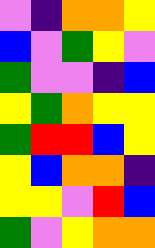[["violet", "indigo", "orange", "orange", "yellow"], ["blue", "violet", "green", "yellow", "violet"], ["green", "violet", "violet", "indigo", "blue"], ["yellow", "green", "orange", "yellow", "yellow"], ["green", "red", "red", "blue", "yellow"], ["yellow", "blue", "orange", "orange", "indigo"], ["yellow", "yellow", "violet", "red", "blue"], ["green", "violet", "yellow", "orange", "orange"]]